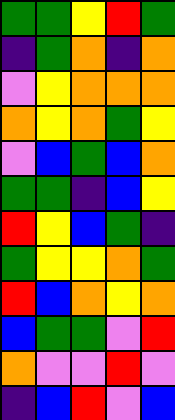[["green", "green", "yellow", "red", "green"], ["indigo", "green", "orange", "indigo", "orange"], ["violet", "yellow", "orange", "orange", "orange"], ["orange", "yellow", "orange", "green", "yellow"], ["violet", "blue", "green", "blue", "orange"], ["green", "green", "indigo", "blue", "yellow"], ["red", "yellow", "blue", "green", "indigo"], ["green", "yellow", "yellow", "orange", "green"], ["red", "blue", "orange", "yellow", "orange"], ["blue", "green", "green", "violet", "red"], ["orange", "violet", "violet", "red", "violet"], ["indigo", "blue", "red", "violet", "blue"]]